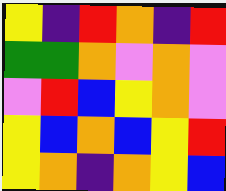[["yellow", "indigo", "red", "orange", "indigo", "red"], ["green", "green", "orange", "violet", "orange", "violet"], ["violet", "red", "blue", "yellow", "orange", "violet"], ["yellow", "blue", "orange", "blue", "yellow", "red"], ["yellow", "orange", "indigo", "orange", "yellow", "blue"]]